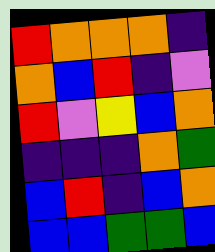[["red", "orange", "orange", "orange", "indigo"], ["orange", "blue", "red", "indigo", "violet"], ["red", "violet", "yellow", "blue", "orange"], ["indigo", "indigo", "indigo", "orange", "green"], ["blue", "red", "indigo", "blue", "orange"], ["blue", "blue", "green", "green", "blue"]]